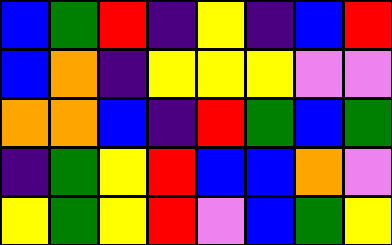[["blue", "green", "red", "indigo", "yellow", "indigo", "blue", "red"], ["blue", "orange", "indigo", "yellow", "yellow", "yellow", "violet", "violet"], ["orange", "orange", "blue", "indigo", "red", "green", "blue", "green"], ["indigo", "green", "yellow", "red", "blue", "blue", "orange", "violet"], ["yellow", "green", "yellow", "red", "violet", "blue", "green", "yellow"]]